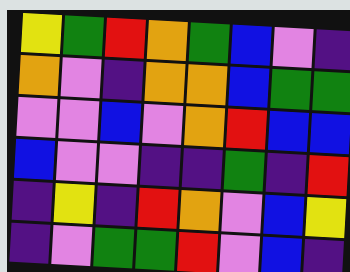[["yellow", "green", "red", "orange", "green", "blue", "violet", "indigo"], ["orange", "violet", "indigo", "orange", "orange", "blue", "green", "green"], ["violet", "violet", "blue", "violet", "orange", "red", "blue", "blue"], ["blue", "violet", "violet", "indigo", "indigo", "green", "indigo", "red"], ["indigo", "yellow", "indigo", "red", "orange", "violet", "blue", "yellow"], ["indigo", "violet", "green", "green", "red", "violet", "blue", "indigo"]]